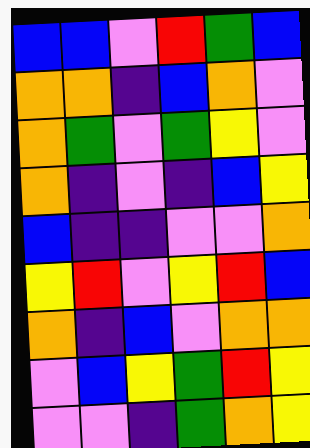[["blue", "blue", "violet", "red", "green", "blue"], ["orange", "orange", "indigo", "blue", "orange", "violet"], ["orange", "green", "violet", "green", "yellow", "violet"], ["orange", "indigo", "violet", "indigo", "blue", "yellow"], ["blue", "indigo", "indigo", "violet", "violet", "orange"], ["yellow", "red", "violet", "yellow", "red", "blue"], ["orange", "indigo", "blue", "violet", "orange", "orange"], ["violet", "blue", "yellow", "green", "red", "yellow"], ["violet", "violet", "indigo", "green", "orange", "yellow"]]